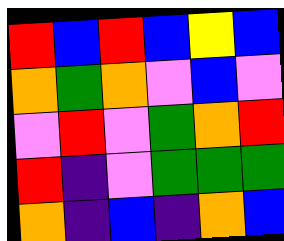[["red", "blue", "red", "blue", "yellow", "blue"], ["orange", "green", "orange", "violet", "blue", "violet"], ["violet", "red", "violet", "green", "orange", "red"], ["red", "indigo", "violet", "green", "green", "green"], ["orange", "indigo", "blue", "indigo", "orange", "blue"]]